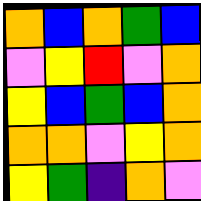[["orange", "blue", "orange", "green", "blue"], ["violet", "yellow", "red", "violet", "orange"], ["yellow", "blue", "green", "blue", "orange"], ["orange", "orange", "violet", "yellow", "orange"], ["yellow", "green", "indigo", "orange", "violet"]]